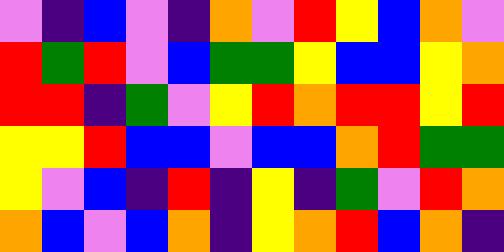[["violet", "indigo", "blue", "violet", "indigo", "orange", "violet", "red", "yellow", "blue", "orange", "violet"], ["red", "green", "red", "violet", "blue", "green", "green", "yellow", "blue", "blue", "yellow", "orange"], ["red", "red", "indigo", "green", "violet", "yellow", "red", "orange", "red", "red", "yellow", "red"], ["yellow", "yellow", "red", "blue", "blue", "violet", "blue", "blue", "orange", "red", "green", "green"], ["yellow", "violet", "blue", "indigo", "red", "indigo", "yellow", "indigo", "green", "violet", "red", "orange"], ["orange", "blue", "violet", "blue", "orange", "indigo", "yellow", "orange", "red", "blue", "orange", "indigo"]]